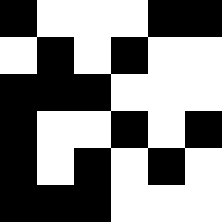[["black", "white", "white", "white", "black", "black"], ["white", "black", "white", "black", "white", "white"], ["black", "black", "black", "white", "white", "white"], ["black", "white", "white", "black", "white", "black"], ["black", "white", "black", "white", "black", "white"], ["black", "black", "black", "white", "white", "white"]]